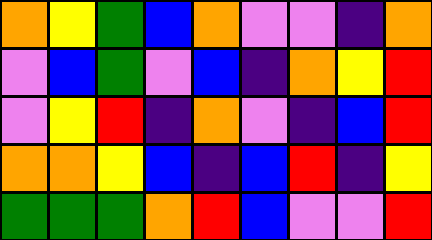[["orange", "yellow", "green", "blue", "orange", "violet", "violet", "indigo", "orange"], ["violet", "blue", "green", "violet", "blue", "indigo", "orange", "yellow", "red"], ["violet", "yellow", "red", "indigo", "orange", "violet", "indigo", "blue", "red"], ["orange", "orange", "yellow", "blue", "indigo", "blue", "red", "indigo", "yellow"], ["green", "green", "green", "orange", "red", "blue", "violet", "violet", "red"]]